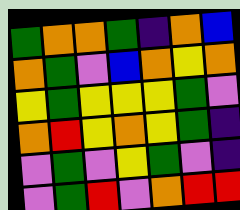[["green", "orange", "orange", "green", "indigo", "orange", "blue"], ["orange", "green", "violet", "blue", "orange", "yellow", "orange"], ["yellow", "green", "yellow", "yellow", "yellow", "green", "violet"], ["orange", "red", "yellow", "orange", "yellow", "green", "indigo"], ["violet", "green", "violet", "yellow", "green", "violet", "indigo"], ["violet", "green", "red", "violet", "orange", "red", "red"]]